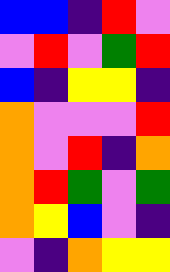[["blue", "blue", "indigo", "red", "violet"], ["violet", "red", "violet", "green", "red"], ["blue", "indigo", "yellow", "yellow", "indigo"], ["orange", "violet", "violet", "violet", "red"], ["orange", "violet", "red", "indigo", "orange"], ["orange", "red", "green", "violet", "green"], ["orange", "yellow", "blue", "violet", "indigo"], ["violet", "indigo", "orange", "yellow", "yellow"]]